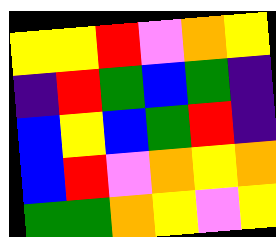[["yellow", "yellow", "red", "violet", "orange", "yellow"], ["indigo", "red", "green", "blue", "green", "indigo"], ["blue", "yellow", "blue", "green", "red", "indigo"], ["blue", "red", "violet", "orange", "yellow", "orange"], ["green", "green", "orange", "yellow", "violet", "yellow"]]